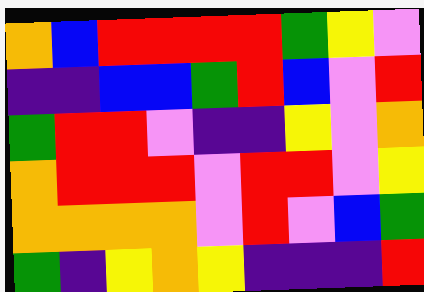[["orange", "blue", "red", "red", "red", "red", "green", "yellow", "violet"], ["indigo", "indigo", "blue", "blue", "green", "red", "blue", "violet", "red"], ["green", "red", "red", "violet", "indigo", "indigo", "yellow", "violet", "orange"], ["orange", "red", "red", "red", "violet", "red", "red", "violet", "yellow"], ["orange", "orange", "orange", "orange", "violet", "red", "violet", "blue", "green"], ["green", "indigo", "yellow", "orange", "yellow", "indigo", "indigo", "indigo", "red"]]